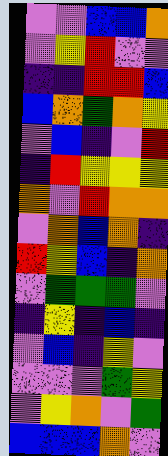[["violet", "violet", "blue", "blue", "orange"], ["violet", "yellow", "red", "violet", "violet"], ["indigo", "indigo", "red", "red", "blue"], ["blue", "orange", "green", "orange", "yellow"], ["violet", "blue", "indigo", "violet", "red"], ["indigo", "red", "yellow", "yellow", "yellow"], ["orange", "violet", "red", "orange", "orange"], ["violet", "orange", "blue", "orange", "indigo"], ["red", "yellow", "blue", "indigo", "orange"], ["violet", "green", "green", "green", "violet"], ["indigo", "yellow", "indigo", "blue", "indigo"], ["violet", "blue", "indigo", "yellow", "violet"], ["violet", "violet", "violet", "green", "yellow"], ["violet", "yellow", "orange", "violet", "green"], ["blue", "blue", "blue", "orange", "violet"]]